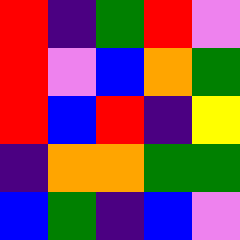[["red", "indigo", "green", "red", "violet"], ["red", "violet", "blue", "orange", "green"], ["red", "blue", "red", "indigo", "yellow"], ["indigo", "orange", "orange", "green", "green"], ["blue", "green", "indigo", "blue", "violet"]]